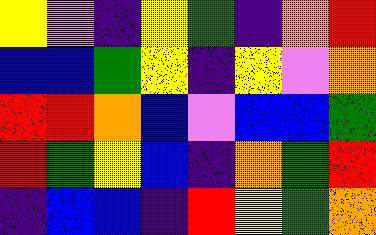[["yellow", "violet", "indigo", "yellow", "green", "indigo", "orange", "red"], ["blue", "blue", "green", "yellow", "indigo", "yellow", "violet", "orange"], ["red", "red", "orange", "blue", "violet", "blue", "blue", "green"], ["red", "green", "yellow", "blue", "indigo", "orange", "green", "red"], ["indigo", "blue", "blue", "indigo", "red", "yellow", "green", "orange"]]